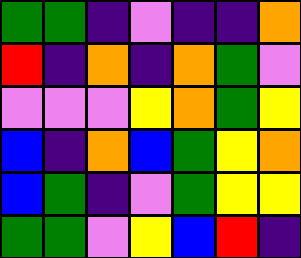[["green", "green", "indigo", "violet", "indigo", "indigo", "orange"], ["red", "indigo", "orange", "indigo", "orange", "green", "violet"], ["violet", "violet", "violet", "yellow", "orange", "green", "yellow"], ["blue", "indigo", "orange", "blue", "green", "yellow", "orange"], ["blue", "green", "indigo", "violet", "green", "yellow", "yellow"], ["green", "green", "violet", "yellow", "blue", "red", "indigo"]]